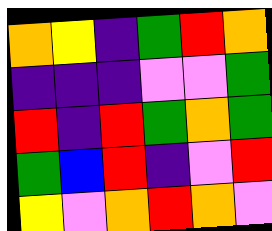[["orange", "yellow", "indigo", "green", "red", "orange"], ["indigo", "indigo", "indigo", "violet", "violet", "green"], ["red", "indigo", "red", "green", "orange", "green"], ["green", "blue", "red", "indigo", "violet", "red"], ["yellow", "violet", "orange", "red", "orange", "violet"]]